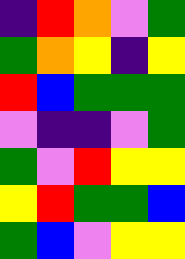[["indigo", "red", "orange", "violet", "green"], ["green", "orange", "yellow", "indigo", "yellow"], ["red", "blue", "green", "green", "green"], ["violet", "indigo", "indigo", "violet", "green"], ["green", "violet", "red", "yellow", "yellow"], ["yellow", "red", "green", "green", "blue"], ["green", "blue", "violet", "yellow", "yellow"]]